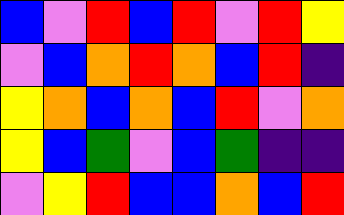[["blue", "violet", "red", "blue", "red", "violet", "red", "yellow"], ["violet", "blue", "orange", "red", "orange", "blue", "red", "indigo"], ["yellow", "orange", "blue", "orange", "blue", "red", "violet", "orange"], ["yellow", "blue", "green", "violet", "blue", "green", "indigo", "indigo"], ["violet", "yellow", "red", "blue", "blue", "orange", "blue", "red"]]